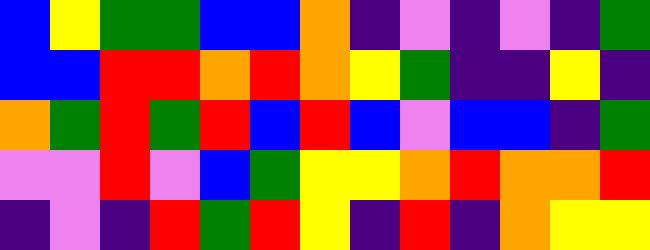[["blue", "yellow", "green", "green", "blue", "blue", "orange", "indigo", "violet", "indigo", "violet", "indigo", "green"], ["blue", "blue", "red", "red", "orange", "red", "orange", "yellow", "green", "indigo", "indigo", "yellow", "indigo"], ["orange", "green", "red", "green", "red", "blue", "red", "blue", "violet", "blue", "blue", "indigo", "green"], ["violet", "violet", "red", "violet", "blue", "green", "yellow", "yellow", "orange", "red", "orange", "orange", "red"], ["indigo", "violet", "indigo", "red", "green", "red", "yellow", "indigo", "red", "indigo", "orange", "yellow", "yellow"]]